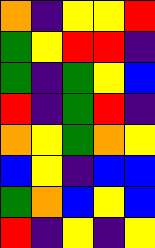[["orange", "indigo", "yellow", "yellow", "red"], ["green", "yellow", "red", "red", "indigo"], ["green", "indigo", "green", "yellow", "blue"], ["red", "indigo", "green", "red", "indigo"], ["orange", "yellow", "green", "orange", "yellow"], ["blue", "yellow", "indigo", "blue", "blue"], ["green", "orange", "blue", "yellow", "blue"], ["red", "indigo", "yellow", "indigo", "yellow"]]